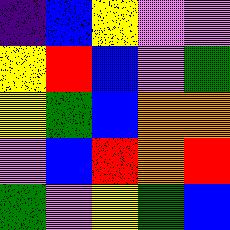[["indigo", "blue", "yellow", "violet", "violet"], ["yellow", "red", "blue", "violet", "green"], ["yellow", "green", "blue", "orange", "orange"], ["violet", "blue", "red", "orange", "red"], ["green", "violet", "yellow", "green", "blue"]]